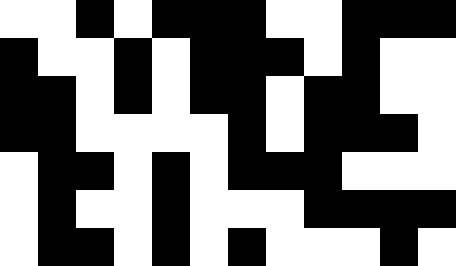[["white", "white", "black", "white", "black", "black", "black", "white", "white", "black", "black", "black"], ["black", "white", "white", "black", "white", "black", "black", "black", "white", "black", "white", "white"], ["black", "black", "white", "black", "white", "black", "black", "white", "black", "black", "white", "white"], ["black", "black", "white", "white", "white", "white", "black", "white", "black", "black", "black", "white"], ["white", "black", "black", "white", "black", "white", "black", "black", "black", "white", "white", "white"], ["white", "black", "white", "white", "black", "white", "white", "white", "black", "black", "black", "black"], ["white", "black", "black", "white", "black", "white", "black", "white", "white", "white", "black", "white"]]